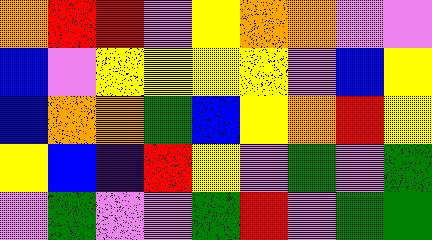[["orange", "red", "red", "violet", "yellow", "orange", "orange", "violet", "violet"], ["blue", "violet", "yellow", "yellow", "yellow", "yellow", "violet", "blue", "yellow"], ["blue", "orange", "orange", "green", "blue", "yellow", "orange", "red", "yellow"], ["yellow", "blue", "indigo", "red", "yellow", "violet", "green", "violet", "green"], ["violet", "green", "violet", "violet", "green", "red", "violet", "green", "green"]]